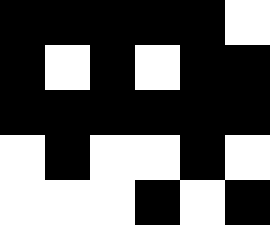[["black", "black", "black", "black", "black", "white"], ["black", "white", "black", "white", "black", "black"], ["black", "black", "black", "black", "black", "black"], ["white", "black", "white", "white", "black", "white"], ["white", "white", "white", "black", "white", "black"]]